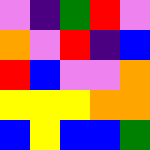[["violet", "indigo", "green", "red", "violet"], ["orange", "violet", "red", "indigo", "blue"], ["red", "blue", "violet", "violet", "orange"], ["yellow", "yellow", "yellow", "orange", "orange"], ["blue", "yellow", "blue", "blue", "green"]]